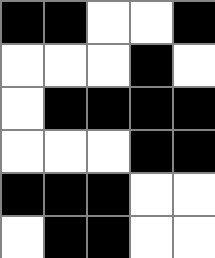[["black", "black", "white", "white", "black"], ["white", "white", "white", "black", "white"], ["white", "black", "black", "black", "black"], ["white", "white", "white", "black", "black"], ["black", "black", "black", "white", "white"], ["white", "black", "black", "white", "white"]]